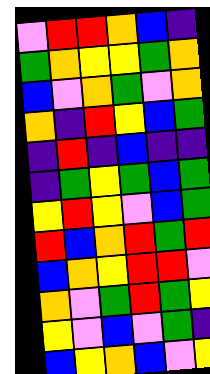[["violet", "red", "red", "orange", "blue", "indigo"], ["green", "orange", "yellow", "yellow", "green", "orange"], ["blue", "violet", "orange", "green", "violet", "orange"], ["orange", "indigo", "red", "yellow", "blue", "green"], ["indigo", "red", "indigo", "blue", "indigo", "indigo"], ["indigo", "green", "yellow", "green", "blue", "green"], ["yellow", "red", "yellow", "violet", "blue", "green"], ["red", "blue", "orange", "red", "green", "red"], ["blue", "orange", "yellow", "red", "red", "violet"], ["orange", "violet", "green", "red", "green", "yellow"], ["yellow", "violet", "blue", "violet", "green", "indigo"], ["blue", "yellow", "orange", "blue", "violet", "yellow"]]